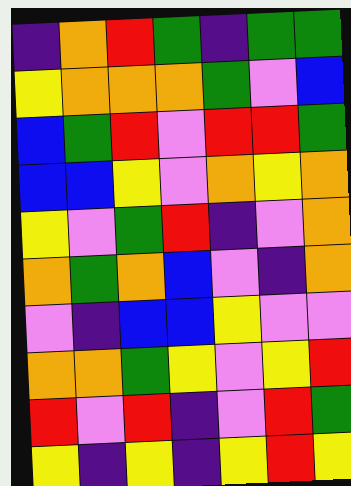[["indigo", "orange", "red", "green", "indigo", "green", "green"], ["yellow", "orange", "orange", "orange", "green", "violet", "blue"], ["blue", "green", "red", "violet", "red", "red", "green"], ["blue", "blue", "yellow", "violet", "orange", "yellow", "orange"], ["yellow", "violet", "green", "red", "indigo", "violet", "orange"], ["orange", "green", "orange", "blue", "violet", "indigo", "orange"], ["violet", "indigo", "blue", "blue", "yellow", "violet", "violet"], ["orange", "orange", "green", "yellow", "violet", "yellow", "red"], ["red", "violet", "red", "indigo", "violet", "red", "green"], ["yellow", "indigo", "yellow", "indigo", "yellow", "red", "yellow"]]